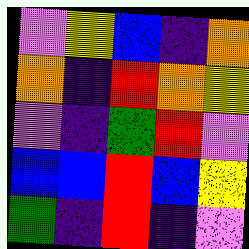[["violet", "yellow", "blue", "indigo", "orange"], ["orange", "indigo", "red", "orange", "yellow"], ["violet", "indigo", "green", "red", "violet"], ["blue", "blue", "red", "blue", "yellow"], ["green", "indigo", "red", "indigo", "violet"]]